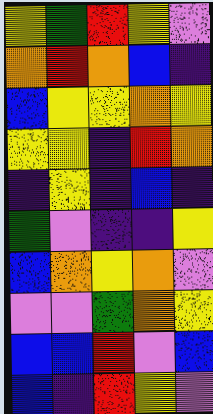[["yellow", "green", "red", "yellow", "violet"], ["orange", "red", "orange", "blue", "indigo"], ["blue", "yellow", "yellow", "orange", "yellow"], ["yellow", "yellow", "indigo", "red", "orange"], ["indigo", "yellow", "indigo", "blue", "indigo"], ["green", "violet", "indigo", "indigo", "yellow"], ["blue", "orange", "yellow", "orange", "violet"], ["violet", "violet", "green", "orange", "yellow"], ["blue", "blue", "red", "violet", "blue"], ["blue", "indigo", "red", "yellow", "violet"]]